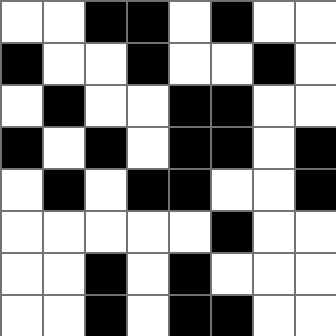[["white", "white", "black", "black", "white", "black", "white", "white"], ["black", "white", "white", "black", "white", "white", "black", "white"], ["white", "black", "white", "white", "black", "black", "white", "white"], ["black", "white", "black", "white", "black", "black", "white", "black"], ["white", "black", "white", "black", "black", "white", "white", "black"], ["white", "white", "white", "white", "white", "black", "white", "white"], ["white", "white", "black", "white", "black", "white", "white", "white"], ["white", "white", "black", "white", "black", "black", "white", "white"]]